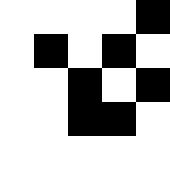[["white", "white", "white", "white", "black"], ["white", "black", "white", "black", "white"], ["white", "white", "black", "white", "black"], ["white", "white", "black", "black", "white"], ["white", "white", "white", "white", "white"]]